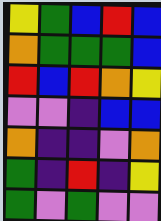[["yellow", "green", "blue", "red", "blue"], ["orange", "green", "green", "green", "blue"], ["red", "blue", "red", "orange", "yellow"], ["violet", "violet", "indigo", "blue", "blue"], ["orange", "indigo", "indigo", "violet", "orange"], ["green", "indigo", "red", "indigo", "yellow"], ["green", "violet", "green", "violet", "violet"]]